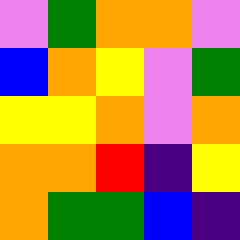[["violet", "green", "orange", "orange", "violet"], ["blue", "orange", "yellow", "violet", "green"], ["yellow", "yellow", "orange", "violet", "orange"], ["orange", "orange", "red", "indigo", "yellow"], ["orange", "green", "green", "blue", "indigo"]]